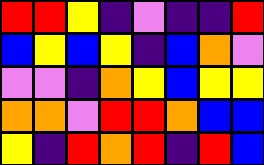[["red", "red", "yellow", "indigo", "violet", "indigo", "indigo", "red"], ["blue", "yellow", "blue", "yellow", "indigo", "blue", "orange", "violet"], ["violet", "violet", "indigo", "orange", "yellow", "blue", "yellow", "yellow"], ["orange", "orange", "violet", "red", "red", "orange", "blue", "blue"], ["yellow", "indigo", "red", "orange", "red", "indigo", "red", "blue"]]